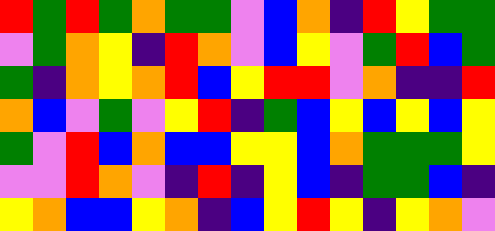[["red", "green", "red", "green", "orange", "green", "green", "violet", "blue", "orange", "indigo", "red", "yellow", "green", "green"], ["violet", "green", "orange", "yellow", "indigo", "red", "orange", "violet", "blue", "yellow", "violet", "green", "red", "blue", "green"], ["green", "indigo", "orange", "yellow", "orange", "red", "blue", "yellow", "red", "red", "violet", "orange", "indigo", "indigo", "red"], ["orange", "blue", "violet", "green", "violet", "yellow", "red", "indigo", "green", "blue", "yellow", "blue", "yellow", "blue", "yellow"], ["green", "violet", "red", "blue", "orange", "blue", "blue", "yellow", "yellow", "blue", "orange", "green", "green", "green", "yellow"], ["violet", "violet", "red", "orange", "violet", "indigo", "red", "indigo", "yellow", "blue", "indigo", "green", "green", "blue", "indigo"], ["yellow", "orange", "blue", "blue", "yellow", "orange", "indigo", "blue", "yellow", "red", "yellow", "indigo", "yellow", "orange", "violet"]]